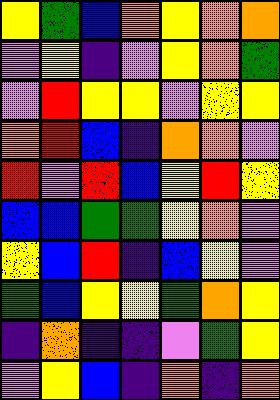[["yellow", "green", "blue", "orange", "yellow", "orange", "orange"], ["violet", "yellow", "indigo", "violet", "yellow", "orange", "green"], ["violet", "red", "yellow", "yellow", "violet", "yellow", "yellow"], ["orange", "red", "blue", "indigo", "orange", "orange", "violet"], ["red", "violet", "red", "blue", "yellow", "red", "yellow"], ["blue", "blue", "green", "green", "yellow", "orange", "violet"], ["yellow", "blue", "red", "indigo", "blue", "yellow", "violet"], ["green", "blue", "yellow", "yellow", "green", "orange", "yellow"], ["indigo", "orange", "indigo", "indigo", "violet", "green", "yellow"], ["violet", "yellow", "blue", "indigo", "orange", "indigo", "orange"]]